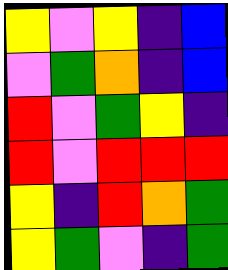[["yellow", "violet", "yellow", "indigo", "blue"], ["violet", "green", "orange", "indigo", "blue"], ["red", "violet", "green", "yellow", "indigo"], ["red", "violet", "red", "red", "red"], ["yellow", "indigo", "red", "orange", "green"], ["yellow", "green", "violet", "indigo", "green"]]